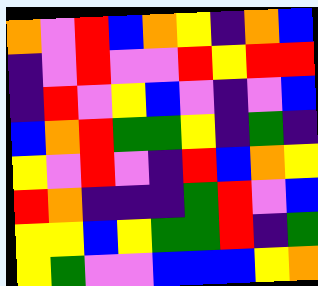[["orange", "violet", "red", "blue", "orange", "yellow", "indigo", "orange", "blue"], ["indigo", "violet", "red", "violet", "violet", "red", "yellow", "red", "red"], ["indigo", "red", "violet", "yellow", "blue", "violet", "indigo", "violet", "blue"], ["blue", "orange", "red", "green", "green", "yellow", "indigo", "green", "indigo"], ["yellow", "violet", "red", "violet", "indigo", "red", "blue", "orange", "yellow"], ["red", "orange", "indigo", "indigo", "indigo", "green", "red", "violet", "blue"], ["yellow", "yellow", "blue", "yellow", "green", "green", "red", "indigo", "green"], ["yellow", "green", "violet", "violet", "blue", "blue", "blue", "yellow", "orange"]]